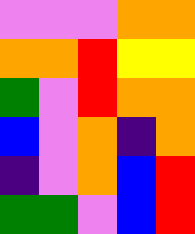[["violet", "violet", "violet", "orange", "orange"], ["orange", "orange", "red", "yellow", "yellow"], ["green", "violet", "red", "orange", "orange"], ["blue", "violet", "orange", "indigo", "orange"], ["indigo", "violet", "orange", "blue", "red"], ["green", "green", "violet", "blue", "red"]]